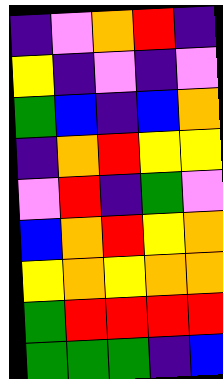[["indigo", "violet", "orange", "red", "indigo"], ["yellow", "indigo", "violet", "indigo", "violet"], ["green", "blue", "indigo", "blue", "orange"], ["indigo", "orange", "red", "yellow", "yellow"], ["violet", "red", "indigo", "green", "violet"], ["blue", "orange", "red", "yellow", "orange"], ["yellow", "orange", "yellow", "orange", "orange"], ["green", "red", "red", "red", "red"], ["green", "green", "green", "indigo", "blue"]]